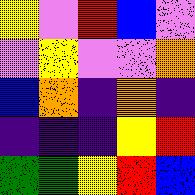[["yellow", "violet", "red", "blue", "violet"], ["violet", "yellow", "violet", "violet", "orange"], ["blue", "orange", "indigo", "orange", "indigo"], ["indigo", "indigo", "indigo", "yellow", "red"], ["green", "green", "yellow", "red", "blue"]]